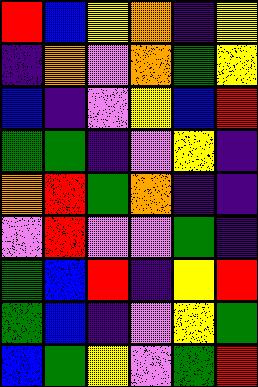[["red", "blue", "yellow", "orange", "indigo", "yellow"], ["indigo", "orange", "violet", "orange", "green", "yellow"], ["blue", "indigo", "violet", "yellow", "blue", "red"], ["green", "green", "indigo", "violet", "yellow", "indigo"], ["orange", "red", "green", "orange", "indigo", "indigo"], ["violet", "red", "violet", "violet", "green", "indigo"], ["green", "blue", "red", "indigo", "yellow", "red"], ["green", "blue", "indigo", "violet", "yellow", "green"], ["blue", "green", "yellow", "violet", "green", "red"]]